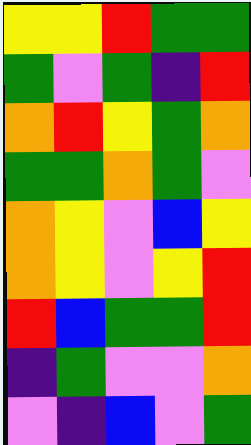[["yellow", "yellow", "red", "green", "green"], ["green", "violet", "green", "indigo", "red"], ["orange", "red", "yellow", "green", "orange"], ["green", "green", "orange", "green", "violet"], ["orange", "yellow", "violet", "blue", "yellow"], ["orange", "yellow", "violet", "yellow", "red"], ["red", "blue", "green", "green", "red"], ["indigo", "green", "violet", "violet", "orange"], ["violet", "indigo", "blue", "violet", "green"]]